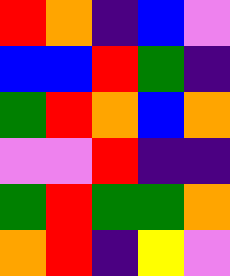[["red", "orange", "indigo", "blue", "violet"], ["blue", "blue", "red", "green", "indigo"], ["green", "red", "orange", "blue", "orange"], ["violet", "violet", "red", "indigo", "indigo"], ["green", "red", "green", "green", "orange"], ["orange", "red", "indigo", "yellow", "violet"]]